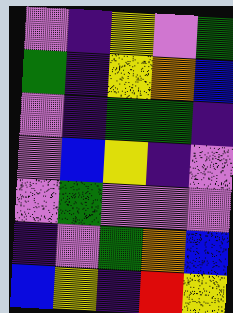[["violet", "indigo", "yellow", "violet", "green"], ["green", "indigo", "yellow", "orange", "blue"], ["violet", "indigo", "green", "green", "indigo"], ["violet", "blue", "yellow", "indigo", "violet"], ["violet", "green", "violet", "violet", "violet"], ["indigo", "violet", "green", "orange", "blue"], ["blue", "yellow", "indigo", "red", "yellow"]]